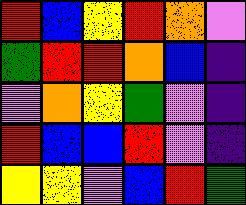[["red", "blue", "yellow", "red", "orange", "violet"], ["green", "red", "red", "orange", "blue", "indigo"], ["violet", "orange", "yellow", "green", "violet", "indigo"], ["red", "blue", "blue", "red", "violet", "indigo"], ["yellow", "yellow", "violet", "blue", "red", "green"]]